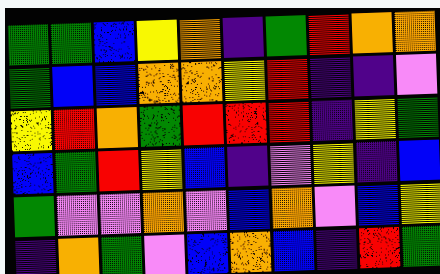[["green", "green", "blue", "yellow", "orange", "indigo", "green", "red", "orange", "orange"], ["green", "blue", "blue", "orange", "orange", "yellow", "red", "indigo", "indigo", "violet"], ["yellow", "red", "orange", "green", "red", "red", "red", "indigo", "yellow", "green"], ["blue", "green", "red", "yellow", "blue", "indigo", "violet", "yellow", "indigo", "blue"], ["green", "violet", "violet", "orange", "violet", "blue", "orange", "violet", "blue", "yellow"], ["indigo", "orange", "green", "violet", "blue", "orange", "blue", "indigo", "red", "green"]]